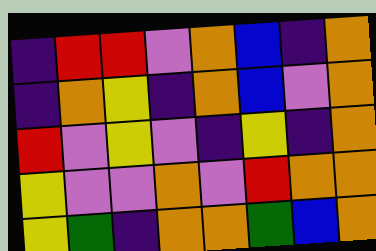[["indigo", "red", "red", "violet", "orange", "blue", "indigo", "orange"], ["indigo", "orange", "yellow", "indigo", "orange", "blue", "violet", "orange"], ["red", "violet", "yellow", "violet", "indigo", "yellow", "indigo", "orange"], ["yellow", "violet", "violet", "orange", "violet", "red", "orange", "orange"], ["yellow", "green", "indigo", "orange", "orange", "green", "blue", "orange"]]